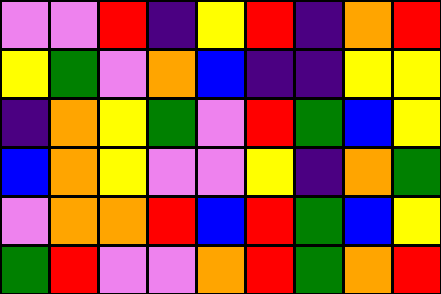[["violet", "violet", "red", "indigo", "yellow", "red", "indigo", "orange", "red"], ["yellow", "green", "violet", "orange", "blue", "indigo", "indigo", "yellow", "yellow"], ["indigo", "orange", "yellow", "green", "violet", "red", "green", "blue", "yellow"], ["blue", "orange", "yellow", "violet", "violet", "yellow", "indigo", "orange", "green"], ["violet", "orange", "orange", "red", "blue", "red", "green", "blue", "yellow"], ["green", "red", "violet", "violet", "orange", "red", "green", "orange", "red"]]